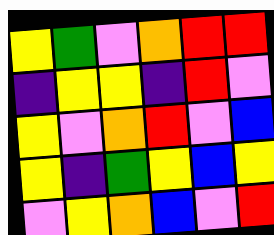[["yellow", "green", "violet", "orange", "red", "red"], ["indigo", "yellow", "yellow", "indigo", "red", "violet"], ["yellow", "violet", "orange", "red", "violet", "blue"], ["yellow", "indigo", "green", "yellow", "blue", "yellow"], ["violet", "yellow", "orange", "blue", "violet", "red"]]